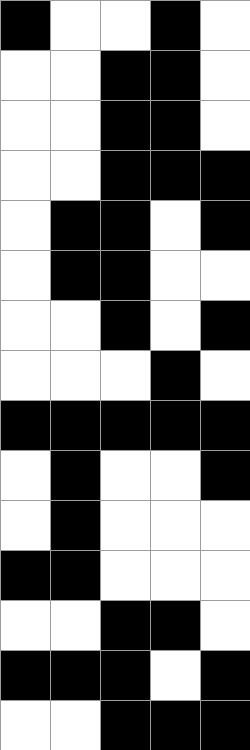[["black", "white", "white", "black", "white"], ["white", "white", "black", "black", "white"], ["white", "white", "black", "black", "white"], ["white", "white", "black", "black", "black"], ["white", "black", "black", "white", "black"], ["white", "black", "black", "white", "white"], ["white", "white", "black", "white", "black"], ["white", "white", "white", "black", "white"], ["black", "black", "black", "black", "black"], ["white", "black", "white", "white", "black"], ["white", "black", "white", "white", "white"], ["black", "black", "white", "white", "white"], ["white", "white", "black", "black", "white"], ["black", "black", "black", "white", "black"], ["white", "white", "black", "black", "black"]]